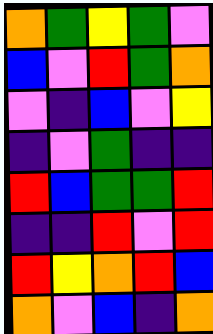[["orange", "green", "yellow", "green", "violet"], ["blue", "violet", "red", "green", "orange"], ["violet", "indigo", "blue", "violet", "yellow"], ["indigo", "violet", "green", "indigo", "indigo"], ["red", "blue", "green", "green", "red"], ["indigo", "indigo", "red", "violet", "red"], ["red", "yellow", "orange", "red", "blue"], ["orange", "violet", "blue", "indigo", "orange"]]